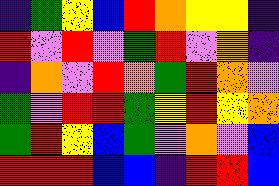[["indigo", "green", "yellow", "blue", "red", "orange", "yellow", "yellow", "indigo"], ["red", "violet", "red", "violet", "green", "red", "violet", "orange", "indigo"], ["indigo", "orange", "violet", "red", "orange", "green", "red", "orange", "violet"], ["green", "violet", "red", "red", "green", "yellow", "red", "yellow", "orange"], ["green", "red", "yellow", "blue", "green", "violet", "orange", "violet", "blue"], ["red", "red", "red", "blue", "blue", "indigo", "red", "red", "blue"]]